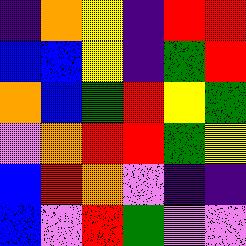[["indigo", "orange", "yellow", "indigo", "red", "red"], ["blue", "blue", "yellow", "indigo", "green", "red"], ["orange", "blue", "green", "red", "yellow", "green"], ["violet", "orange", "red", "red", "green", "yellow"], ["blue", "red", "orange", "violet", "indigo", "indigo"], ["blue", "violet", "red", "green", "violet", "violet"]]